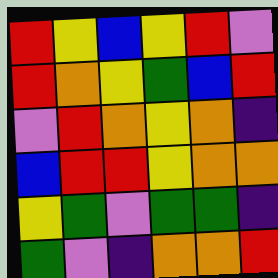[["red", "yellow", "blue", "yellow", "red", "violet"], ["red", "orange", "yellow", "green", "blue", "red"], ["violet", "red", "orange", "yellow", "orange", "indigo"], ["blue", "red", "red", "yellow", "orange", "orange"], ["yellow", "green", "violet", "green", "green", "indigo"], ["green", "violet", "indigo", "orange", "orange", "red"]]